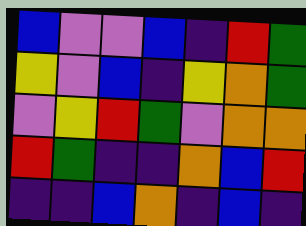[["blue", "violet", "violet", "blue", "indigo", "red", "green"], ["yellow", "violet", "blue", "indigo", "yellow", "orange", "green"], ["violet", "yellow", "red", "green", "violet", "orange", "orange"], ["red", "green", "indigo", "indigo", "orange", "blue", "red"], ["indigo", "indigo", "blue", "orange", "indigo", "blue", "indigo"]]